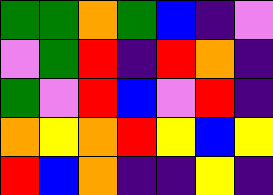[["green", "green", "orange", "green", "blue", "indigo", "violet"], ["violet", "green", "red", "indigo", "red", "orange", "indigo"], ["green", "violet", "red", "blue", "violet", "red", "indigo"], ["orange", "yellow", "orange", "red", "yellow", "blue", "yellow"], ["red", "blue", "orange", "indigo", "indigo", "yellow", "indigo"]]